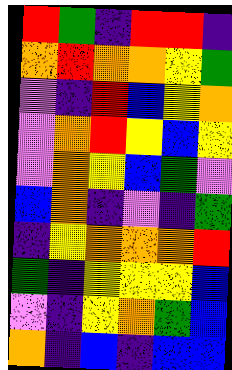[["red", "green", "indigo", "red", "red", "indigo"], ["orange", "red", "orange", "orange", "yellow", "green"], ["violet", "indigo", "red", "blue", "yellow", "orange"], ["violet", "orange", "red", "yellow", "blue", "yellow"], ["violet", "orange", "yellow", "blue", "green", "violet"], ["blue", "orange", "indigo", "violet", "indigo", "green"], ["indigo", "yellow", "orange", "orange", "orange", "red"], ["green", "indigo", "yellow", "yellow", "yellow", "blue"], ["violet", "indigo", "yellow", "orange", "green", "blue"], ["orange", "indigo", "blue", "indigo", "blue", "blue"]]